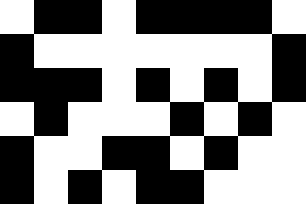[["white", "black", "black", "white", "black", "black", "black", "black", "white"], ["black", "white", "white", "white", "white", "white", "white", "white", "black"], ["black", "black", "black", "white", "black", "white", "black", "white", "black"], ["white", "black", "white", "white", "white", "black", "white", "black", "white"], ["black", "white", "white", "black", "black", "white", "black", "white", "white"], ["black", "white", "black", "white", "black", "black", "white", "white", "white"]]